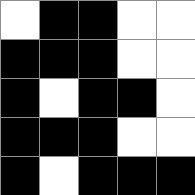[["white", "black", "black", "white", "white"], ["black", "black", "black", "white", "white"], ["black", "white", "black", "black", "white"], ["black", "black", "black", "white", "white"], ["black", "white", "black", "black", "black"]]